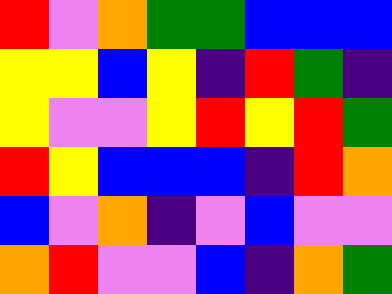[["red", "violet", "orange", "green", "green", "blue", "blue", "blue"], ["yellow", "yellow", "blue", "yellow", "indigo", "red", "green", "indigo"], ["yellow", "violet", "violet", "yellow", "red", "yellow", "red", "green"], ["red", "yellow", "blue", "blue", "blue", "indigo", "red", "orange"], ["blue", "violet", "orange", "indigo", "violet", "blue", "violet", "violet"], ["orange", "red", "violet", "violet", "blue", "indigo", "orange", "green"]]